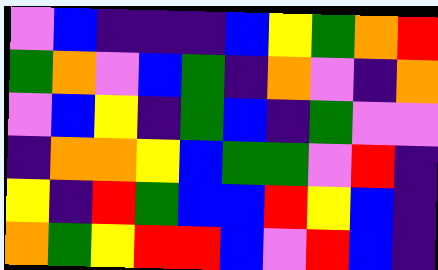[["violet", "blue", "indigo", "indigo", "indigo", "blue", "yellow", "green", "orange", "red"], ["green", "orange", "violet", "blue", "green", "indigo", "orange", "violet", "indigo", "orange"], ["violet", "blue", "yellow", "indigo", "green", "blue", "indigo", "green", "violet", "violet"], ["indigo", "orange", "orange", "yellow", "blue", "green", "green", "violet", "red", "indigo"], ["yellow", "indigo", "red", "green", "blue", "blue", "red", "yellow", "blue", "indigo"], ["orange", "green", "yellow", "red", "red", "blue", "violet", "red", "blue", "indigo"]]